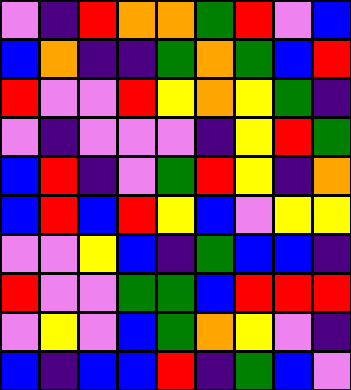[["violet", "indigo", "red", "orange", "orange", "green", "red", "violet", "blue"], ["blue", "orange", "indigo", "indigo", "green", "orange", "green", "blue", "red"], ["red", "violet", "violet", "red", "yellow", "orange", "yellow", "green", "indigo"], ["violet", "indigo", "violet", "violet", "violet", "indigo", "yellow", "red", "green"], ["blue", "red", "indigo", "violet", "green", "red", "yellow", "indigo", "orange"], ["blue", "red", "blue", "red", "yellow", "blue", "violet", "yellow", "yellow"], ["violet", "violet", "yellow", "blue", "indigo", "green", "blue", "blue", "indigo"], ["red", "violet", "violet", "green", "green", "blue", "red", "red", "red"], ["violet", "yellow", "violet", "blue", "green", "orange", "yellow", "violet", "indigo"], ["blue", "indigo", "blue", "blue", "red", "indigo", "green", "blue", "violet"]]